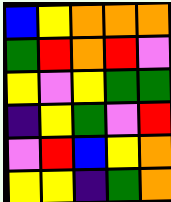[["blue", "yellow", "orange", "orange", "orange"], ["green", "red", "orange", "red", "violet"], ["yellow", "violet", "yellow", "green", "green"], ["indigo", "yellow", "green", "violet", "red"], ["violet", "red", "blue", "yellow", "orange"], ["yellow", "yellow", "indigo", "green", "orange"]]